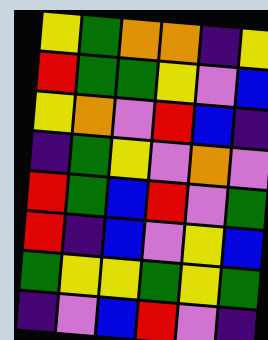[["yellow", "green", "orange", "orange", "indigo", "yellow"], ["red", "green", "green", "yellow", "violet", "blue"], ["yellow", "orange", "violet", "red", "blue", "indigo"], ["indigo", "green", "yellow", "violet", "orange", "violet"], ["red", "green", "blue", "red", "violet", "green"], ["red", "indigo", "blue", "violet", "yellow", "blue"], ["green", "yellow", "yellow", "green", "yellow", "green"], ["indigo", "violet", "blue", "red", "violet", "indigo"]]